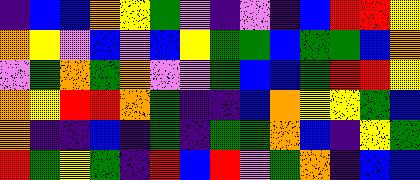[["indigo", "blue", "blue", "orange", "yellow", "green", "violet", "indigo", "violet", "indigo", "blue", "red", "red", "yellow"], ["orange", "yellow", "violet", "blue", "violet", "blue", "yellow", "green", "green", "blue", "green", "green", "blue", "orange"], ["violet", "green", "orange", "green", "orange", "violet", "violet", "green", "blue", "blue", "green", "red", "red", "yellow"], ["orange", "yellow", "red", "red", "orange", "green", "indigo", "indigo", "blue", "orange", "yellow", "yellow", "green", "blue"], ["orange", "indigo", "indigo", "blue", "indigo", "green", "indigo", "green", "green", "orange", "blue", "indigo", "yellow", "green"], ["red", "green", "yellow", "green", "indigo", "red", "blue", "red", "violet", "green", "orange", "indigo", "blue", "blue"]]